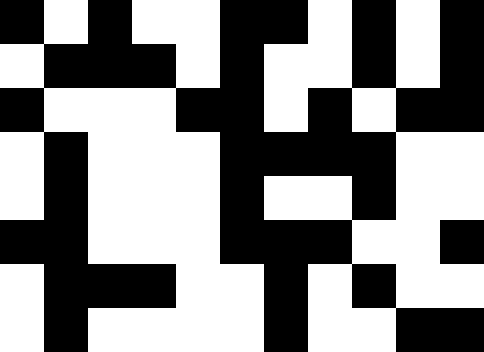[["black", "white", "black", "white", "white", "black", "black", "white", "black", "white", "black"], ["white", "black", "black", "black", "white", "black", "white", "white", "black", "white", "black"], ["black", "white", "white", "white", "black", "black", "white", "black", "white", "black", "black"], ["white", "black", "white", "white", "white", "black", "black", "black", "black", "white", "white"], ["white", "black", "white", "white", "white", "black", "white", "white", "black", "white", "white"], ["black", "black", "white", "white", "white", "black", "black", "black", "white", "white", "black"], ["white", "black", "black", "black", "white", "white", "black", "white", "black", "white", "white"], ["white", "black", "white", "white", "white", "white", "black", "white", "white", "black", "black"]]